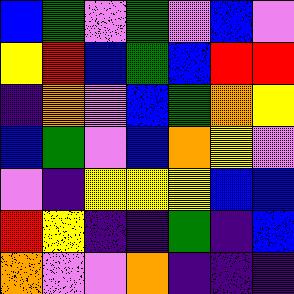[["blue", "green", "violet", "green", "violet", "blue", "violet"], ["yellow", "red", "blue", "green", "blue", "red", "red"], ["indigo", "orange", "violet", "blue", "green", "orange", "yellow"], ["blue", "green", "violet", "blue", "orange", "yellow", "violet"], ["violet", "indigo", "yellow", "yellow", "yellow", "blue", "blue"], ["red", "yellow", "indigo", "indigo", "green", "indigo", "blue"], ["orange", "violet", "violet", "orange", "indigo", "indigo", "indigo"]]